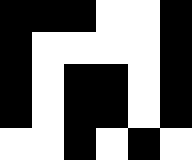[["black", "black", "black", "white", "white", "black"], ["black", "white", "white", "white", "white", "black"], ["black", "white", "black", "black", "white", "black"], ["black", "white", "black", "black", "white", "black"], ["white", "white", "black", "white", "black", "white"]]